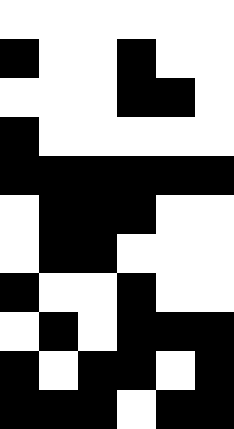[["white", "white", "white", "white", "white", "white"], ["black", "white", "white", "black", "white", "white"], ["white", "white", "white", "black", "black", "white"], ["black", "white", "white", "white", "white", "white"], ["black", "black", "black", "black", "black", "black"], ["white", "black", "black", "black", "white", "white"], ["white", "black", "black", "white", "white", "white"], ["black", "white", "white", "black", "white", "white"], ["white", "black", "white", "black", "black", "black"], ["black", "white", "black", "black", "white", "black"], ["black", "black", "black", "white", "black", "black"]]